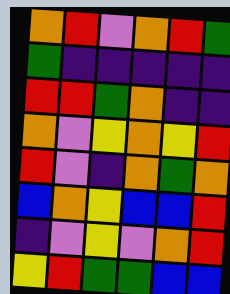[["orange", "red", "violet", "orange", "red", "green"], ["green", "indigo", "indigo", "indigo", "indigo", "indigo"], ["red", "red", "green", "orange", "indigo", "indigo"], ["orange", "violet", "yellow", "orange", "yellow", "red"], ["red", "violet", "indigo", "orange", "green", "orange"], ["blue", "orange", "yellow", "blue", "blue", "red"], ["indigo", "violet", "yellow", "violet", "orange", "red"], ["yellow", "red", "green", "green", "blue", "blue"]]